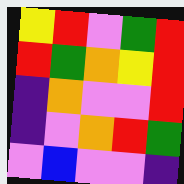[["yellow", "red", "violet", "green", "red"], ["red", "green", "orange", "yellow", "red"], ["indigo", "orange", "violet", "violet", "red"], ["indigo", "violet", "orange", "red", "green"], ["violet", "blue", "violet", "violet", "indigo"]]